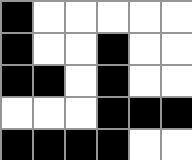[["black", "white", "white", "white", "white", "white"], ["black", "white", "white", "black", "white", "white"], ["black", "black", "white", "black", "white", "white"], ["white", "white", "white", "black", "black", "black"], ["black", "black", "black", "black", "white", "white"]]